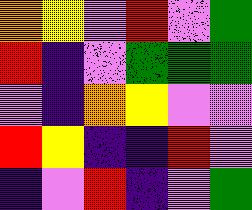[["orange", "yellow", "violet", "red", "violet", "green"], ["red", "indigo", "violet", "green", "green", "green"], ["violet", "indigo", "orange", "yellow", "violet", "violet"], ["red", "yellow", "indigo", "indigo", "red", "violet"], ["indigo", "violet", "red", "indigo", "violet", "green"]]